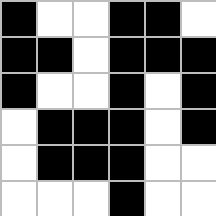[["black", "white", "white", "black", "black", "white"], ["black", "black", "white", "black", "black", "black"], ["black", "white", "white", "black", "white", "black"], ["white", "black", "black", "black", "white", "black"], ["white", "black", "black", "black", "white", "white"], ["white", "white", "white", "black", "white", "white"]]